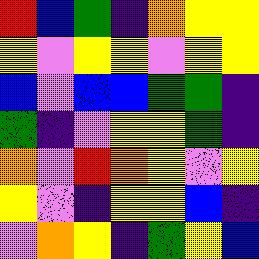[["red", "blue", "green", "indigo", "orange", "yellow", "yellow"], ["yellow", "violet", "yellow", "yellow", "violet", "yellow", "yellow"], ["blue", "violet", "blue", "blue", "green", "green", "indigo"], ["green", "indigo", "violet", "yellow", "yellow", "green", "indigo"], ["orange", "violet", "red", "orange", "yellow", "violet", "yellow"], ["yellow", "violet", "indigo", "yellow", "yellow", "blue", "indigo"], ["violet", "orange", "yellow", "indigo", "green", "yellow", "blue"]]